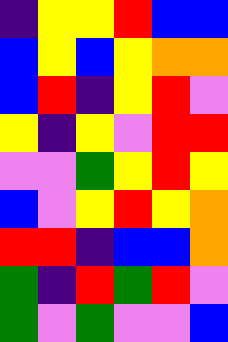[["indigo", "yellow", "yellow", "red", "blue", "blue"], ["blue", "yellow", "blue", "yellow", "orange", "orange"], ["blue", "red", "indigo", "yellow", "red", "violet"], ["yellow", "indigo", "yellow", "violet", "red", "red"], ["violet", "violet", "green", "yellow", "red", "yellow"], ["blue", "violet", "yellow", "red", "yellow", "orange"], ["red", "red", "indigo", "blue", "blue", "orange"], ["green", "indigo", "red", "green", "red", "violet"], ["green", "violet", "green", "violet", "violet", "blue"]]